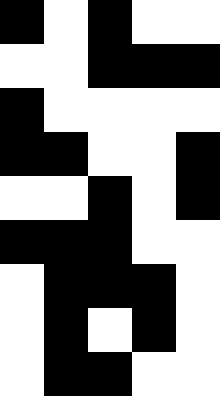[["black", "white", "black", "white", "white"], ["white", "white", "black", "black", "black"], ["black", "white", "white", "white", "white"], ["black", "black", "white", "white", "black"], ["white", "white", "black", "white", "black"], ["black", "black", "black", "white", "white"], ["white", "black", "black", "black", "white"], ["white", "black", "white", "black", "white"], ["white", "black", "black", "white", "white"]]